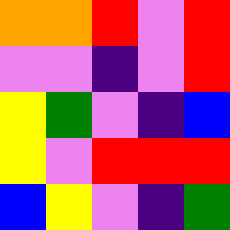[["orange", "orange", "red", "violet", "red"], ["violet", "violet", "indigo", "violet", "red"], ["yellow", "green", "violet", "indigo", "blue"], ["yellow", "violet", "red", "red", "red"], ["blue", "yellow", "violet", "indigo", "green"]]